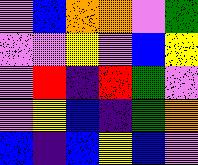[["violet", "blue", "orange", "orange", "violet", "green"], ["violet", "violet", "yellow", "violet", "blue", "yellow"], ["violet", "red", "indigo", "red", "green", "violet"], ["violet", "yellow", "blue", "indigo", "green", "orange"], ["blue", "indigo", "blue", "yellow", "blue", "violet"]]